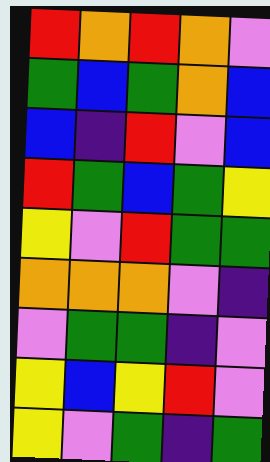[["red", "orange", "red", "orange", "violet"], ["green", "blue", "green", "orange", "blue"], ["blue", "indigo", "red", "violet", "blue"], ["red", "green", "blue", "green", "yellow"], ["yellow", "violet", "red", "green", "green"], ["orange", "orange", "orange", "violet", "indigo"], ["violet", "green", "green", "indigo", "violet"], ["yellow", "blue", "yellow", "red", "violet"], ["yellow", "violet", "green", "indigo", "green"]]